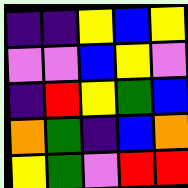[["indigo", "indigo", "yellow", "blue", "yellow"], ["violet", "violet", "blue", "yellow", "violet"], ["indigo", "red", "yellow", "green", "blue"], ["orange", "green", "indigo", "blue", "orange"], ["yellow", "green", "violet", "red", "red"]]